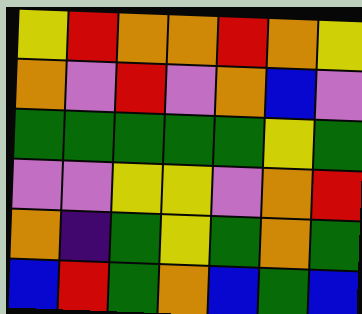[["yellow", "red", "orange", "orange", "red", "orange", "yellow"], ["orange", "violet", "red", "violet", "orange", "blue", "violet"], ["green", "green", "green", "green", "green", "yellow", "green"], ["violet", "violet", "yellow", "yellow", "violet", "orange", "red"], ["orange", "indigo", "green", "yellow", "green", "orange", "green"], ["blue", "red", "green", "orange", "blue", "green", "blue"]]